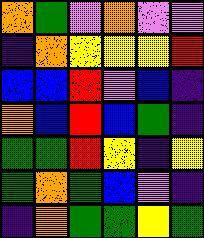[["orange", "green", "violet", "orange", "violet", "violet"], ["indigo", "orange", "yellow", "yellow", "yellow", "red"], ["blue", "blue", "red", "violet", "blue", "indigo"], ["orange", "blue", "red", "blue", "green", "indigo"], ["green", "green", "red", "yellow", "indigo", "yellow"], ["green", "orange", "green", "blue", "violet", "indigo"], ["indigo", "orange", "green", "green", "yellow", "green"]]